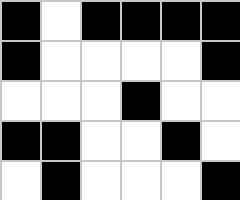[["black", "white", "black", "black", "black", "black"], ["black", "white", "white", "white", "white", "black"], ["white", "white", "white", "black", "white", "white"], ["black", "black", "white", "white", "black", "white"], ["white", "black", "white", "white", "white", "black"]]